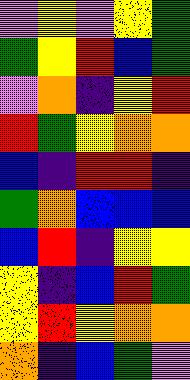[["violet", "yellow", "violet", "yellow", "green"], ["green", "yellow", "red", "blue", "green"], ["violet", "orange", "indigo", "yellow", "red"], ["red", "green", "yellow", "orange", "orange"], ["blue", "indigo", "red", "red", "indigo"], ["green", "orange", "blue", "blue", "blue"], ["blue", "red", "indigo", "yellow", "yellow"], ["yellow", "indigo", "blue", "red", "green"], ["yellow", "red", "yellow", "orange", "orange"], ["orange", "indigo", "blue", "green", "violet"]]